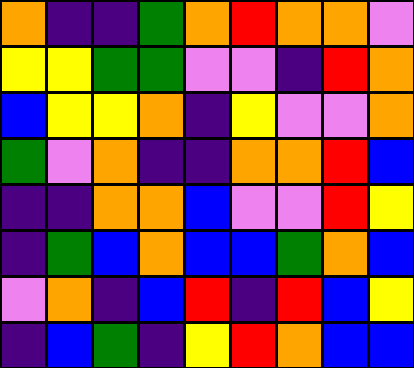[["orange", "indigo", "indigo", "green", "orange", "red", "orange", "orange", "violet"], ["yellow", "yellow", "green", "green", "violet", "violet", "indigo", "red", "orange"], ["blue", "yellow", "yellow", "orange", "indigo", "yellow", "violet", "violet", "orange"], ["green", "violet", "orange", "indigo", "indigo", "orange", "orange", "red", "blue"], ["indigo", "indigo", "orange", "orange", "blue", "violet", "violet", "red", "yellow"], ["indigo", "green", "blue", "orange", "blue", "blue", "green", "orange", "blue"], ["violet", "orange", "indigo", "blue", "red", "indigo", "red", "blue", "yellow"], ["indigo", "blue", "green", "indigo", "yellow", "red", "orange", "blue", "blue"]]